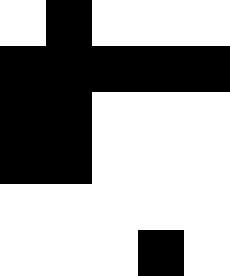[["white", "black", "white", "white", "white"], ["black", "black", "black", "black", "black"], ["black", "black", "white", "white", "white"], ["black", "black", "white", "white", "white"], ["white", "white", "white", "white", "white"], ["white", "white", "white", "black", "white"]]